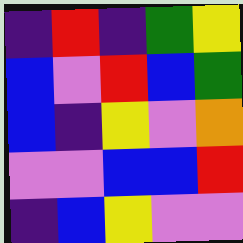[["indigo", "red", "indigo", "green", "yellow"], ["blue", "violet", "red", "blue", "green"], ["blue", "indigo", "yellow", "violet", "orange"], ["violet", "violet", "blue", "blue", "red"], ["indigo", "blue", "yellow", "violet", "violet"]]